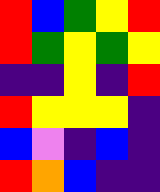[["red", "blue", "green", "yellow", "red"], ["red", "green", "yellow", "green", "yellow"], ["indigo", "indigo", "yellow", "indigo", "red"], ["red", "yellow", "yellow", "yellow", "indigo"], ["blue", "violet", "indigo", "blue", "indigo"], ["red", "orange", "blue", "indigo", "indigo"]]